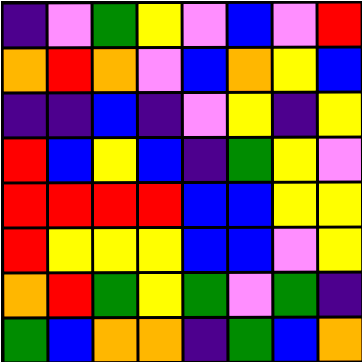[["indigo", "violet", "green", "yellow", "violet", "blue", "violet", "red"], ["orange", "red", "orange", "violet", "blue", "orange", "yellow", "blue"], ["indigo", "indigo", "blue", "indigo", "violet", "yellow", "indigo", "yellow"], ["red", "blue", "yellow", "blue", "indigo", "green", "yellow", "violet"], ["red", "red", "red", "red", "blue", "blue", "yellow", "yellow"], ["red", "yellow", "yellow", "yellow", "blue", "blue", "violet", "yellow"], ["orange", "red", "green", "yellow", "green", "violet", "green", "indigo"], ["green", "blue", "orange", "orange", "indigo", "green", "blue", "orange"]]